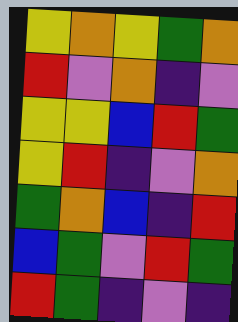[["yellow", "orange", "yellow", "green", "orange"], ["red", "violet", "orange", "indigo", "violet"], ["yellow", "yellow", "blue", "red", "green"], ["yellow", "red", "indigo", "violet", "orange"], ["green", "orange", "blue", "indigo", "red"], ["blue", "green", "violet", "red", "green"], ["red", "green", "indigo", "violet", "indigo"]]